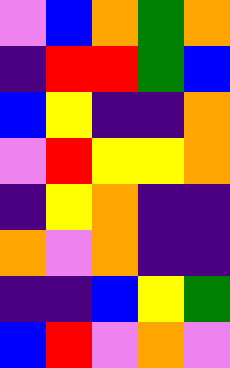[["violet", "blue", "orange", "green", "orange"], ["indigo", "red", "red", "green", "blue"], ["blue", "yellow", "indigo", "indigo", "orange"], ["violet", "red", "yellow", "yellow", "orange"], ["indigo", "yellow", "orange", "indigo", "indigo"], ["orange", "violet", "orange", "indigo", "indigo"], ["indigo", "indigo", "blue", "yellow", "green"], ["blue", "red", "violet", "orange", "violet"]]